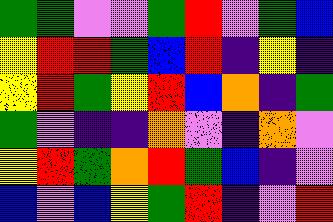[["green", "green", "violet", "violet", "green", "red", "violet", "green", "blue"], ["yellow", "red", "red", "green", "blue", "red", "indigo", "yellow", "indigo"], ["yellow", "red", "green", "yellow", "red", "blue", "orange", "indigo", "green"], ["green", "violet", "indigo", "indigo", "orange", "violet", "indigo", "orange", "violet"], ["yellow", "red", "green", "orange", "red", "green", "blue", "indigo", "violet"], ["blue", "violet", "blue", "yellow", "green", "red", "indigo", "violet", "red"]]